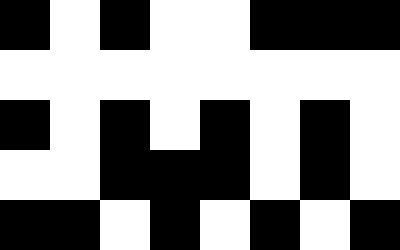[["black", "white", "black", "white", "white", "black", "black", "black"], ["white", "white", "white", "white", "white", "white", "white", "white"], ["black", "white", "black", "white", "black", "white", "black", "white"], ["white", "white", "black", "black", "black", "white", "black", "white"], ["black", "black", "white", "black", "white", "black", "white", "black"]]